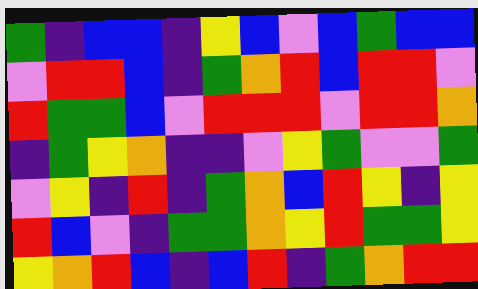[["green", "indigo", "blue", "blue", "indigo", "yellow", "blue", "violet", "blue", "green", "blue", "blue"], ["violet", "red", "red", "blue", "indigo", "green", "orange", "red", "blue", "red", "red", "violet"], ["red", "green", "green", "blue", "violet", "red", "red", "red", "violet", "red", "red", "orange"], ["indigo", "green", "yellow", "orange", "indigo", "indigo", "violet", "yellow", "green", "violet", "violet", "green"], ["violet", "yellow", "indigo", "red", "indigo", "green", "orange", "blue", "red", "yellow", "indigo", "yellow"], ["red", "blue", "violet", "indigo", "green", "green", "orange", "yellow", "red", "green", "green", "yellow"], ["yellow", "orange", "red", "blue", "indigo", "blue", "red", "indigo", "green", "orange", "red", "red"]]